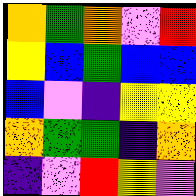[["orange", "green", "orange", "violet", "red"], ["yellow", "blue", "green", "blue", "blue"], ["blue", "violet", "indigo", "yellow", "yellow"], ["orange", "green", "green", "indigo", "orange"], ["indigo", "violet", "red", "yellow", "violet"]]